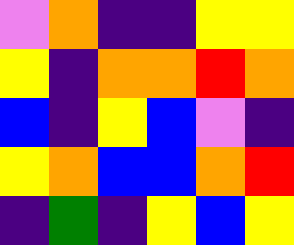[["violet", "orange", "indigo", "indigo", "yellow", "yellow"], ["yellow", "indigo", "orange", "orange", "red", "orange"], ["blue", "indigo", "yellow", "blue", "violet", "indigo"], ["yellow", "orange", "blue", "blue", "orange", "red"], ["indigo", "green", "indigo", "yellow", "blue", "yellow"]]